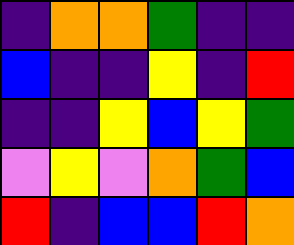[["indigo", "orange", "orange", "green", "indigo", "indigo"], ["blue", "indigo", "indigo", "yellow", "indigo", "red"], ["indigo", "indigo", "yellow", "blue", "yellow", "green"], ["violet", "yellow", "violet", "orange", "green", "blue"], ["red", "indigo", "blue", "blue", "red", "orange"]]